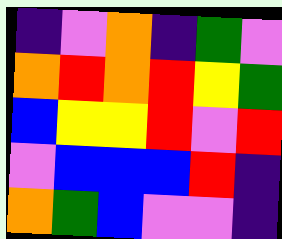[["indigo", "violet", "orange", "indigo", "green", "violet"], ["orange", "red", "orange", "red", "yellow", "green"], ["blue", "yellow", "yellow", "red", "violet", "red"], ["violet", "blue", "blue", "blue", "red", "indigo"], ["orange", "green", "blue", "violet", "violet", "indigo"]]